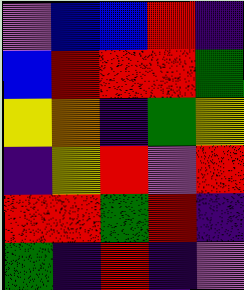[["violet", "blue", "blue", "red", "indigo"], ["blue", "red", "red", "red", "green"], ["yellow", "orange", "indigo", "green", "yellow"], ["indigo", "yellow", "red", "violet", "red"], ["red", "red", "green", "red", "indigo"], ["green", "indigo", "red", "indigo", "violet"]]